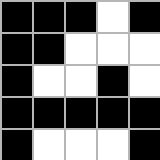[["black", "black", "black", "white", "black"], ["black", "black", "white", "white", "white"], ["black", "white", "white", "black", "white"], ["black", "black", "black", "black", "black"], ["black", "white", "white", "white", "black"]]